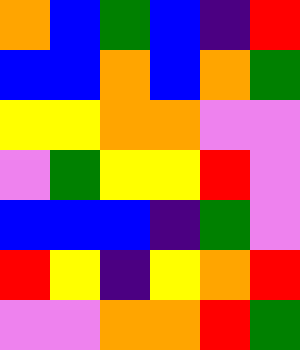[["orange", "blue", "green", "blue", "indigo", "red"], ["blue", "blue", "orange", "blue", "orange", "green"], ["yellow", "yellow", "orange", "orange", "violet", "violet"], ["violet", "green", "yellow", "yellow", "red", "violet"], ["blue", "blue", "blue", "indigo", "green", "violet"], ["red", "yellow", "indigo", "yellow", "orange", "red"], ["violet", "violet", "orange", "orange", "red", "green"]]